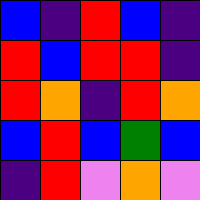[["blue", "indigo", "red", "blue", "indigo"], ["red", "blue", "red", "red", "indigo"], ["red", "orange", "indigo", "red", "orange"], ["blue", "red", "blue", "green", "blue"], ["indigo", "red", "violet", "orange", "violet"]]